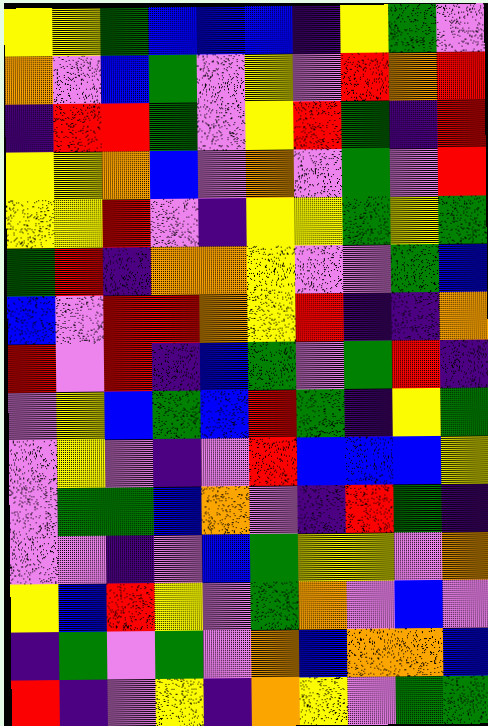[["yellow", "yellow", "green", "blue", "blue", "blue", "indigo", "yellow", "green", "violet"], ["orange", "violet", "blue", "green", "violet", "yellow", "violet", "red", "orange", "red"], ["indigo", "red", "red", "green", "violet", "yellow", "red", "green", "indigo", "red"], ["yellow", "yellow", "orange", "blue", "violet", "orange", "violet", "green", "violet", "red"], ["yellow", "yellow", "red", "violet", "indigo", "yellow", "yellow", "green", "yellow", "green"], ["green", "red", "indigo", "orange", "orange", "yellow", "violet", "violet", "green", "blue"], ["blue", "violet", "red", "red", "orange", "yellow", "red", "indigo", "indigo", "orange"], ["red", "violet", "red", "indigo", "blue", "green", "violet", "green", "red", "indigo"], ["violet", "yellow", "blue", "green", "blue", "red", "green", "indigo", "yellow", "green"], ["violet", "yellow", "violet", "indigo", "violet", "red", "blue", "blue", "blue", "yellow"], ["violet", "green", "green", "blue", "orange", "violet", "indigo", "red", "green", "indigo"], ["violet", "violet", "indigo", "violet", "blue", "green", "yellow", "yellow", "violet", "orange"], ["yellow", "blue", "red", "yellow", "violet", "green", "orange", "violet", "blue", "violet"], ["indigo", "green", "violet", "green", "violet", "orange", "blue", "orange", "orange", "blue"], ["red", "indigo", "violet", "yellow", "indigo", "orange", "yellow", "violet", "green", "green"]]